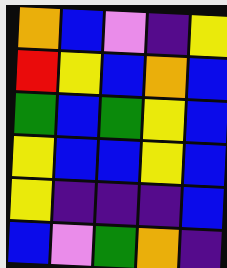[["orange", "blue", "violet", "indigo", "yellow"], ["red", "yellow", "blue", "orange", "blue"], ["green", "blue", "green", "yellow", "blue"], ["yellow", "blue", "blue", "yellow", "blue"], ["yellow", "indigo", "indigo", "indigo", "blue"], ["blue", "violet", "green", "orange", "indigo"]]